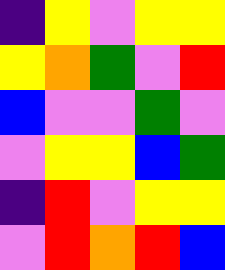[["indigo", "yellow", "violet", "yellow", "yellow"], ["yellow", "orange", "green", "violet", "red"], ["blue", "violet", "violet", "green", "violet"], ["violet", "yellow", "yellow", "blue", "green"], ["indigo", "red", "violet", "yellow", "yellow"], ["violet", "red", "orange", "red", "blue"]]